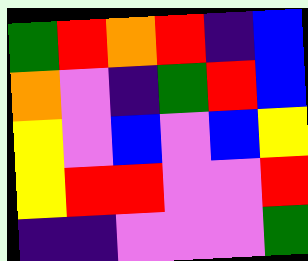[["green", "red", "orange", "red", "indigo", "blue"], ["orange", "violet", "indigo", "green", "red", "blue"], ["yellow", "violet", "blue", "violet", "blue", "yellow"], ["yellow", "red", "red", "violet", "violet", "red"], ["indigo", "indigo", "violet", "violet", "violet", "green"]]